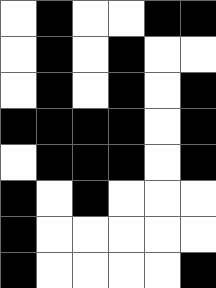[["white", "black", "white", "white", "black", "black"], ["white", "black", "white", "black", "white", "white"], ["white", "black", "white", "black", "white", "black"], ["black", "black", "black", "black", "white", "black"], ["white", "black", "black", "black", "white", "black"], ["black", "white", "black", "white", "white", "white"], ["black", "white", "white", "white", "white", "white"], ["black", "white", "white", "white", "white", "black"]]